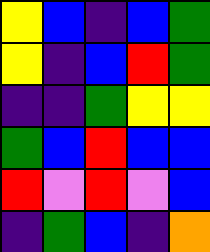[["yellow", "blue", "indigo", "blue", "green"], ["yellow", "indigo", "blue", "red", "green"], ["indigo", "indigo", "green", "yellow", "yellow"], ["green", "blue", "red", "blue", "blue"], ["red", "violet", "red", "violet", "blue"], ["indigo", "green", "blue", "indigo", "orange"]]